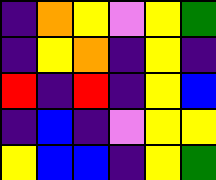[["indigo", "orange", "yellow", "violet", "yellow", "green"], ["indigo", "yellow", "orange", "indigo", "yellow", "indigo"], ["red", "indigo", "red", "indigo", "yellow", "blue"], ["indigo", "blue", "indigo", "violet", "yellow", "yellow"], ["yellow", "blue", "blue", "indigo", "yellow", "green"]]